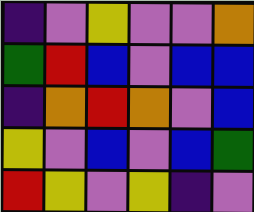[["indigo", "violet", "yellow", "violet", "violet", "orange"], ["green", "red", "blue", "violet", "blue", "blue"], ["indigo", "orange", "red", "orange", "violet", "blue"], ["yellow", "violet", "blue", "violet", "blue", "green"], ["red", "yellow", "violet", "yellow", "indigo", "violet"]]